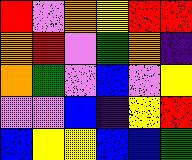[["red", "violet", "orange", "yellow", "red", "red"], ["orange", "red", "violet", "green", "orange", "indigo"], ["orange", "green", "violet", "blue", "violet", "yellow"], ["violet", "violet", "blue", "indigo", "yellow", "red"], ["blue", "yellow", "yellow", "blue", "blue", "green"]]